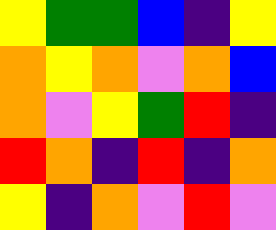[["yellow", "green", "green", "blue", "indigo", "yellow"], ["orange", "yellow", "orange", "violet", "orange", "blue"], ["orange", "violet", "yellow", "green", "red", "indigo"], ["red", "orange", "indigo", "red", "indigo", "orange"], ["yellow", "indigo", "orange", "violet", "red", "violet"]]